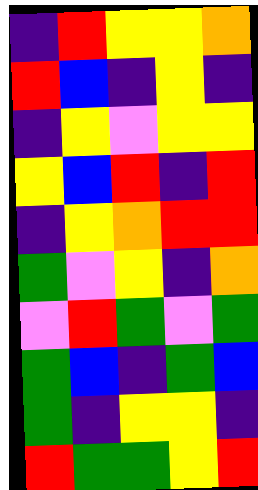[["indigo", "red", "yellow", "yellow", "orange"], ["red", "blue", "indigo", "yellow", "indigo"], ["indigo", "yellow", "violet", "yellow", "yellow"], ["yellow", "blue", "red", "indigo", "red"], ["indigo", "yellow", "orange", "red", "red"], ["green", "violet", "yellow", "indigo", "orange"], ["violet", "red", "green", "violet", "green"], ["green", "blue", "indigo", "green", "blue"], ["green", "indigo", "yellow", "yellow", "indigo"], ["red", "green", "green", "yellow", "red"]]